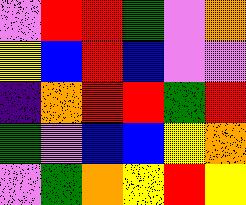[["violet", "red", "red", "green", "violet", "orange"], ["yellow", "blue", "red", "blue", "violet", "violet"], ["indigo", "orange", "red", "red", "green", "red"], ["green", "violet", "blue", "blue", "yellow", "orange"], ["violet", "green", "orange", "yellow", "red", "yellow"]]